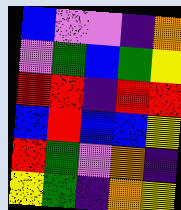[["blue", "violet", "violet", "indigo", "orange"], ["violet", "green", "blue", "green", "yellow"], ["red", "red", "indigo", "red", "red"], ["blue", "red", "blue", "blue", "yellow"], ["red", "green", "violet", "orange", "indigo"], ["yellow", "green", "indigo", "orange", "yellow"]]